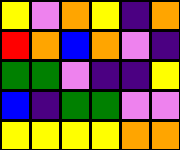[["yellow", "violet", "orange", "yellow", "indigo", "orange"], ["red", "orange", "blue", "orange", "violet", "indigo"], ["green", "green", "violet", "indigo", "indigo", "yellow"], ["blue", "indigo", "green", "green", "violet", "violet"], ["yellow", "yellow", "yellow", "yellow", "orange", "orange"]]